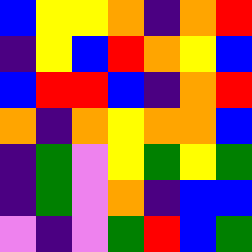[["blue", "yellow", "yellow", "orange", "indigo", "orange", "red"], ["indigo", "yellow", "blue", "red", "orange", "yellow", "blue"], ["blue", "red", "red", "blue", "indigo", "orange", "red"], ["orange", "indigo", "orange", "yellow", "orange", "orange", "blue"], ["indigo", "green", "violet", "yellow", "green", "yellow", "green"], ["indigo", "green", "violet", "orange", "indigo", "blue", "blue"], ["violet", "indigo", "violet", "green", "red", "blue", "green"]]